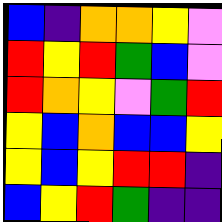[["blue", "indigo", "orange", "orange", "yellow", "violet"], ["red", "yellow", "red", "green", "blue", "violet"], ["red", "orange", "yellow", "violet", "green", "red"], ["yellow", "blue", "orange", "blue", "blue", "yellow"], ["yellow", "blue", "yellow", "red", "red", "indigo"], ["blue", "yellow", "red", "green", "indigo", "indigo"]]